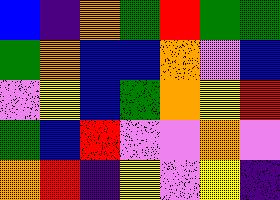[["blue", "indigo", "orange", "green", "red", "green", "green"], ["green", "orange", "blue", "blue", "orange", "violet", "blue"], ["violet", "yellow", "blue", "green", "orange", "yellow", "red"], ["green", "blue", "red", "violet", "violet", "orange", "violet"], ["orange", "red", "indigo", "yellow", "violet", "yellow", "indigo"]]